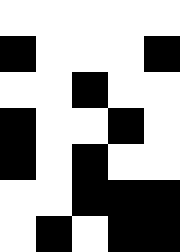[["white", "white", "white", "white", "white"], ["black", "white", "white", "white", "black"], ["white", "white", "black", "white", "white"], ["black", "white", "white", "black", "white"], ["black", "white", "black", "white", "white"], ["white", "white", "black", "black", "black"], ["white", "black", "white", "black", "black"]]